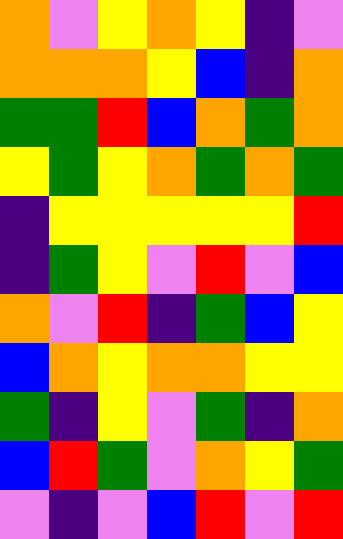[["orange", "violet", "yellow", "orange", "yellow", "indigo", "violet"], ["orange", "orange", "orange", "yellow", "blue", "indigo", "orange"], ["green", "green", "red", "blue", "orange", "green", "orange"], ["yellow", "green", "yellow", "orange", "green", "orange", "green"], ["indigo", "yellow", "yellow", "yellow", "yellow", "yellow", "red"], ["indigo", "green", "yellow", "violet", "red", "violet", "blue"], ["orange", "violet", "red", "indigo", "green", "blue", "yellow"], ["blue", "orange", "yellow", "orange", "orange", "yellow", "yellow"], ["green", "indigo", "yellow", "violet", "green", "indigo", "orange"], ["blue", "red", "green", "violet", "orange", "yellow", "green"], ["violet", "indigo", "violet", "blue", "red", "violet", "red"]]